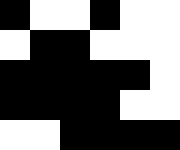[["black", "white", "white", "black", "white", "white"], ["white", "black", "black", "white", "white", "white"], ["black", "black", "black", "black", "black", "white"], ["black", "black", "black", "black", "white", "white"], ["white", "white", "black", "black", "black", "black"]]